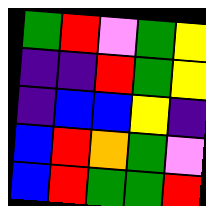[["green", "red", "violet", "green", "yellow"], ["indigo", "indigo", "red", "green", "yellow"], ["indigo", "blue", "blue", "yellow", "indigo"], ["blue", "red", "orange", "green", "violet"], ["blue", "red", "green", "green", "red"]]